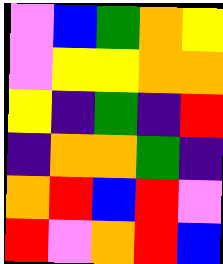[["violet", "blue", "green", "orange", "yellow"], ["violet", "yellow", "yellow", "orange", "orange"], ["yellow", "indigo", "green", "indigo", "red"], ["indigo", "orange", "orange", "green", "indigo"], ["orange", "red", "blue", "red", "violet"], ["red", "violet", "orange", "red", "blue"]]